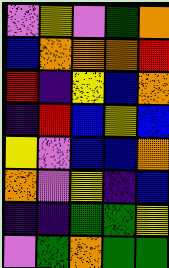[["violet", "yellow", "violet", "green", "orange"], ["blue", "orange", "orange", "orange", "red"], ["red", "indigo", "yellow", "blue", "orange"], ["indigo", "red", "blue", "yellow", "blue"], ["yellow", "violet", "blue", "blue", "orange"], ["orange", "violet", "yellow", "indigo", "blue"], ["indigo", "indigo", "green", "green", "yellow"], ["violet", "green", "orange", "green", "green"]]